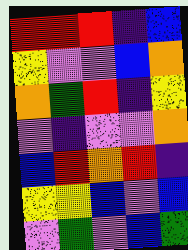[["red", "red", "red", "indigo", "blue"], ["yellow", "violet", "violet", "blue", "orange"], ["orange", "green", "red", "indigo", "yellow"], ["violet", "indigo", "violet", "violet", "orange"], ["blue", "red", "orange", "red", "indigo"], ["yellow", "yellow", "blue", "violet", "blue"], ["violet", "green", "violet", "blue", "green"]]